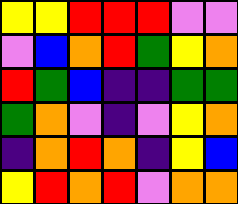[["yellow", "yellow", "red", "red", "red", "violet", "violet"], ["violet", "blue", "orange", "red", "green", "yellow", "orange"], ["red", "green", "blue", "indigo", "indigo", "green", "green"], ["green", "orange", "violet", "indigo", "violet", "yellow", "orange"], ["indigo", "orange", "red", "orange", "indigo", "yellow", "blue"], ["yellow", "red", "orange", "red", "violet", "orange", "orange"]]